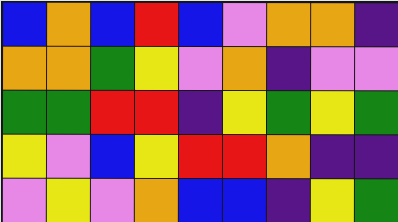[["blue", "orange", "blue", "red", "blue", "violet", "orange", "orange", "indigo"], ["orange", "orange", "green", "yellow", "violet", "orange", "indigo", "violet", "violet"], ["green", "green", "red", "red", "indigo", "yellow", "green", "yellow", "green"], ["yellow", "violet", "blue", "yellow", "red", "red", "orange", "indigo", "indigo"], ["violet", "yellow", "violet", "orange", "blue", "blue", "indigo", "yellow", "green"]]